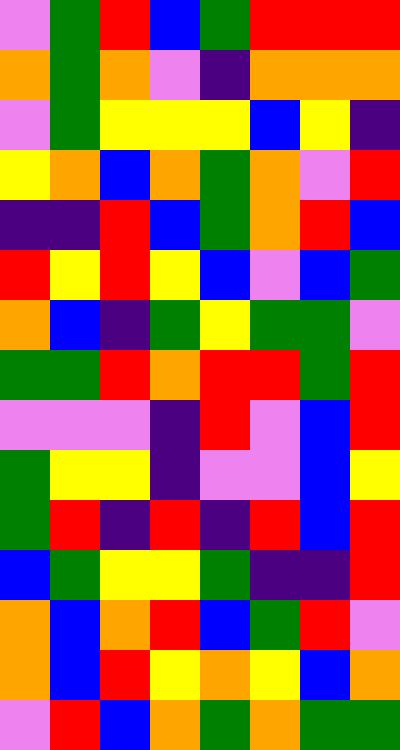[["violet", "green", "red", "blue", "green", "red", "red", "red"], ["orange", "green", "orange", "violet", "indigo", "orange", "orange", "orange"], ["violet", "green", "yellow", "yellow", "yellow", "blue", "yellow", "indigo"], ["yellow", "orange", "blue", "orange", "green", "orange", "violet", "red"], ["indigo", "indigo", "red", "blue", "green", "orange", "red", "blue"], ["red", "yellow", "red", "yellow", "blue", "violet", "blue", "green"], ["orange", "blue", "indigo", "green", "yellow", "green", "green", "violet"], ["green", "green", "red", "orange", "red", "red", "green", "red"], ["violet", "violet", "violet", "indigo", "red", "violet", "blue", "red"], ["green", "yellow", "yellow", "indigo", "violet", "violet", "blue", "yellow"], ["green", "red", "indigo", "red", "indigo", "red", "blue", "red"], ["blue", "green", "yellow", "yellow", "green", "indigo", "indigo", "red"], ["orange", "blue", "orange", "red", "blue", "green", "red", "violet"], ["orange", "blue", "red", "yellow", "orange", "yellow", "blue", "orange"], ["violet", "red", "blue", "orange", "green", "orange", "green", "green"]]